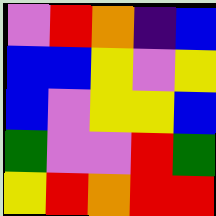[["violet", "red", "orange", "indigo", "blue"], ["blue", "blue", "yellow", "violet", "yellow"], ["blue", "violet", "yellow", "yellow", "blue"], ["green", "violet", "violet", "red", "green"], ["yellow", "red", "orange", "red", "red"]]